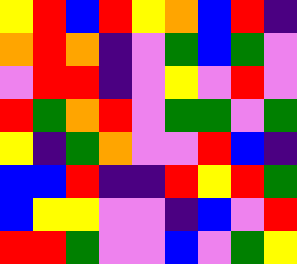[["yellow", "red", "blue", "red", "yellow", "orange", "blue", "red", "indigo"], ["orange", "red", "orange", "indigo", "violet", "green", "blue", "green", "violet"], ["violet", "red", "red", "indigo", "violet", "yellow", "violet", "red", "violet"], ["red", "green", "orange", "red", "violet", "green", "green", "violet", "green"], ["yellow", "indigo", "green", "orange", "violet", "violet", "red", "blue", "indigo"], ["blue", "blue", "red", "indigo", "indigo", "red", "yellow", "red", "green"], ["blue", "yellow", "yellow", "violet", "violet", "indigo", "blue", "violet", "red"], ["red", "red", "green", "violet", "violet", "blue", "violet", "green", "yellow"]]